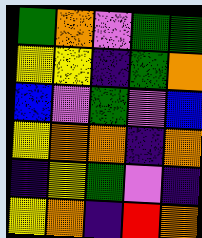[["green", "orange", "violet", "green", "green"], ["yellow", "yellow", "indigo", "green", "orange"], ["blue", "violet", "green", "violet", "blue"], ["yellow", "orange", "orange", "indigo", "orange"], ["indigo", "yellow", "green", "violet", "indigo"], ["yellow", "orange", "indigo", "red", "orange"]]